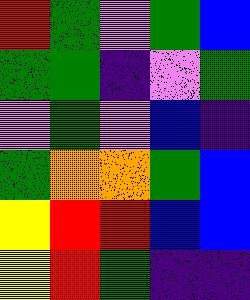[["red", "green", "violet", "green", "blue"], ["green", "green", "indigo", "violet", "green"], ["violet", "green", "violet", "blue", "indigo"], ["green", "orange", "orange", "green", "blue"], ["yellow", "red", "red", "blue", "blue"], ["yellow", "red", "green", "indigo", "indigo"]]